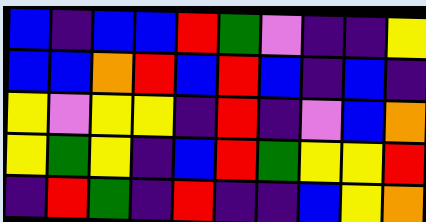[["blue", "indigo", "blue", "blue", "red", "green", "violet", "indigo", "indigo", "yellow"], ["blue", "blue", "orange", "red", "blue", "red", "blue", "indigo", "blue", "indigo"], ["yellow", "violet", "yellow", "yellow", "indigo", "red", "indigo", "violet", "blue", "orange"], ["yellow", "green", "yellow", "indigo", "blue", "red", "green", "yellow", "yellow", "red"], ["indigo", "red", "green", "indigo", "red", "indigo", "indigo", "blue", "yellow", "orange"]]